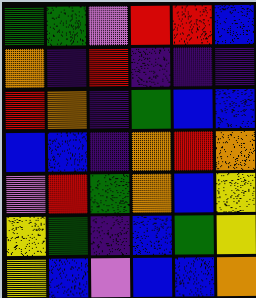[["green", "green", "violet", "red", "red", "blue"], ["orange", "indigo", "red", "indigo", "indigo", "indigo"], ["red", "orange", "indigo", "green", "blue", "blue"], ["blue", "blue", "indigo", "orange", "red", "orange"], ["violet", "red", "green", "orange", "blue", "yellow"], ["yellow", "green", "indigo", "blue", "green", "yellow"], ["yellow", "blue", "violet", "blue", "blue", "orange"]]